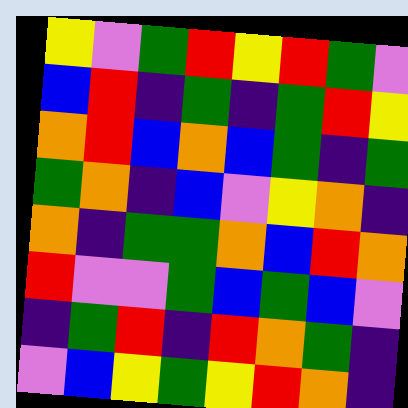[["yellow", "violet", "green", "red", "yellow", "red", "green", "violet"], ["blue", "red", "indigo", "green", "indigo", "green", "red", "yellow"], ["orange", "red", "blue", "orange", "blue", "green", "indigo", "green"], ["green", "orange", "indigo", "blue", "violet", "yellow", "orange", "indigo"], ["orange", "indigo", "green", "green", "orange", "blue", "red", "orange"], ["red", "violet", "violet", "green", "blue", "green", "blue", "violet"], ["indigo", "green", "red", "indigo", "red", "orange", "green", "indigo"], ["violet", "blue", "yellow", "green", "yellow", "red", "orange", "indigo"]]